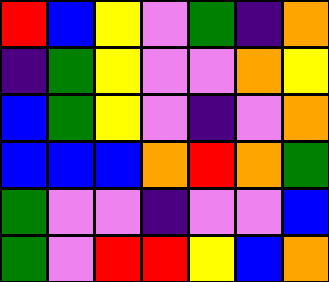[["red", "blue", "yellow", "violet", "green", "indigo", "orange"], ["indigo", "green", "yellow", "violet", "violet", "orange", "yellow"], ["blue", "green", "yellow", "violet", "indigo", "violet", "orange"], ["blue", "blue", "blue", "orange", "red", "orange", "green"], ["green", "violet", "violet", "indigo", "violet", "violet", "blue"], ["green", "violet", "red", "red", "yellow", "blue", "orange"]]